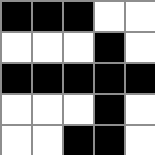[["black", "black", "black", "white", "white"], ["white", "white", "white", "black", "white"], ["black", "black", "black", "black", "black"], ["white", "white", "white", "black", "white"], ["white", "white", "black", "black", "white"]]